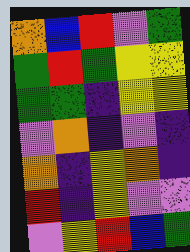[["orange", "blue", "red", "violet", "green"], ["green", "red", "green", "yellow", "yellow"], ["green", "green", "indigo", "yellow", "yellow"], ["violet", "orange", "indigo", "violet", "indigo"], ["orange", "indigo", "yellow", "orange", "indigo"], ["red", "indigo", "yellow", "violet", "violet"], ["violet", "yellow", "red", "blue", "green"]]